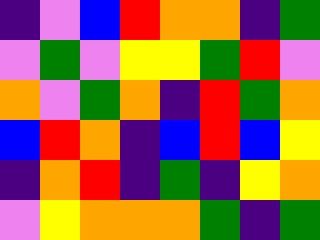[["indigo", "violet", "blue", "red", "orange", "orange", "indigo", "green"], ["violet", "green", "violet", "yellow", "yellow", "green", "red", "violet"], ["orange", "violet", "green", "orange", "indigo", "red", "green", "orange"], ["blue", "red", "orange", "indigo", "blue", "red", "blue", "yellow"], ["indigo", "orange", "red", "indigo", "green", "indigo", "yellow", "orange"], ["violet", "yellow", "orange", "orange", "orange", "green", "indigo", "green"]]